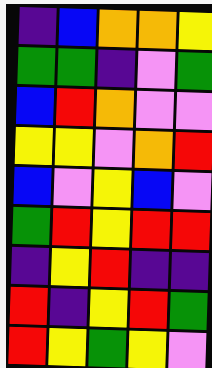[["indigo", "blue", "orange", "orange", "yellow"], ["green", "green", "indigo", "violet", "green"], ["blue", "red", "orange", "violet", "violet"], ["yellow", "yellow", "violet", "orange", "red"], ["blue", "violet", "yellow", "blue", "violet"], ["green", "red", "yellow", "red", "red"], ["indigo", "yellow", "red", "indigo", "indigo"], ["red", "indigo", "yellow", "red", "green"], ["red", "yellow", "green", "yellow", "violet"]]